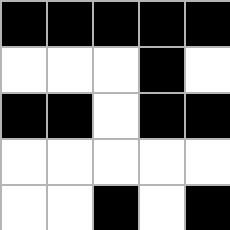[["black", "black", "black", "black", "black"], ["white", "white", "white", "black", "white"], ["black", "black", "white", "black", "black"], ["white", "white", "white", "white", "white"], ["white", "white", "black", "white", "black"]]